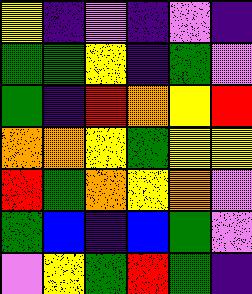[["yellow", "indigo", "violet", "indigo", "violet", "indigo"], ["green", "green", "yellow", "indigo", "green", "violet"], ["green", "indigo", "red", "orange", "yellow", "red"], ["orange", "orange", "yellow", "green", "yellow", "yellow"], ["red", "green", "orange", "yellow", "orange", "violet"], ["green", "blue", "indigo", "blue", "green", "violet"], ["violet", "yellow", "green", "red", "green", "indigo"]]